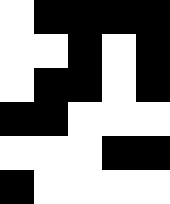[["white", "black", "black", "black", "black"], ["white", "white", "black", "white", "black"], ["white", "black", "black", "white", "black"], ["black", "black", "white", "white", "white"], ["white", "white", "white", "black", "black"], ["black", "white", "white", "white", "white"]]